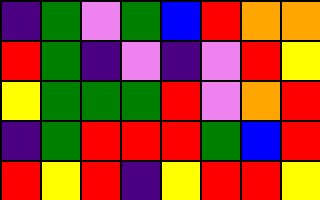[["indigo", "green", "violet", "green", "blue", "red", "orange", "orange"], ["red", "green", "indigo", "violet", "indigo", "violet", "red", "yellow"], ["yellow", "green", "green", "green", "red", "violet", "orange", "red"], ["indigo", "green", "red", "red", "red", "green", "blue", "red"], ["red", "yellow", "red", "indigo", "yellow", "red", "red", "yellow"]]